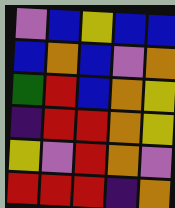[["violet", "blue", "yellow", "blue", "blue"], ["blue", "orange", "blue", "violet", "orange"], ["green", "red", "blue", "orange", "yellow"], ["indigo", "red", "red", "orange", "yellow"], ["yellow", "violet", "red", "orange", "violet"], ["red", "red", "red", "indigo", "orange"]]